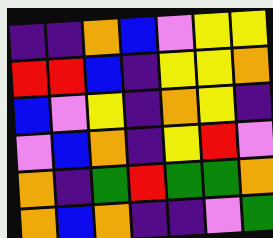[["indigo", "indigo", "orange", "blue", "violet", "yellow", "yellow"], ["red", "red", "blue", "indigo", "yellow", "yellow", "orange"], ["blue", "violet", "yellow", "indigo", "orange", "yellow", "indigo"], ["violet", "blue", "orange", "indigo", "yellow", "red", "violet"], ["orange", "indigo", "green", "red", "green", "green", "orange"], ["orange", "blue", "orange", "indigo", "indigo", "violet", "green"]]